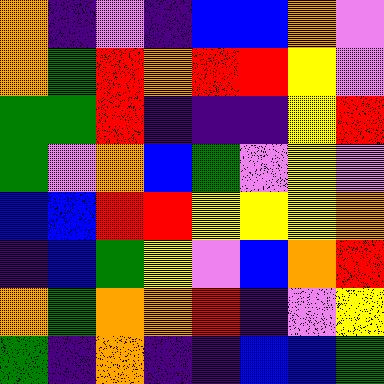[["orange", "indigo", "violet", "indigo", "blue", "blue", "orange", "violet"], ["orange", "green", "red", "orange", "red", "red", "yellow", "violet"], ["green", "green", "red", "indigo", "indigo", "indigo", "yellow", "red"], ["green", "violet", "orange", "blue", "green", "violet", "yellow", "violet"], ["blue", "blue", "red", "red", "yellow", "yellow", "yellow", "orange"], ["indigo", "blue", "green", "yellow", "violet", "blue", "orange", "red"], ["orange", "green", "orange", "orange", "red", "indigo", "violet", "yellow"], ["green", "indigo", "orange", "indigo", "indigo", "blue", "blue", "green"]]